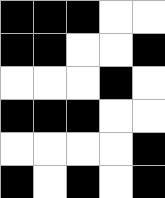[["black", "black", "black", "white", "white"], ["black", "black", "white", "white", "black"], ["white", "white", "white", "black", "white"], ["black", "black", "black", "white", "white"], ["white", "white", "white", "white", "black"], ["black", "white", "black", "white", "black"]]